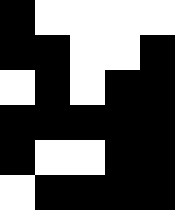[["black", "white", "white", "white", "white"], ["black", "black", "white", "white", "black"], ["white", "black", "white", "black", "black"], ["black", "black", "black", "black", "black"], ["black", "white", "white", "black", "black"], ["white", "black", "black", "black", "black"]]